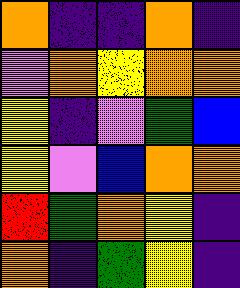[["orange", "indigo", "indigo", "orange", "indigo"], ["violet", "orange", "yellow", "orange", "orange"], ["yellow", "indigo", "violet", "green", "blue"], ["yellow", "violet", "blue", "orange", "orange"], ["red", "green", "orange", "yellow", "indigo"], ["orange", "indigo", "green", "yellow", "indigo"]]